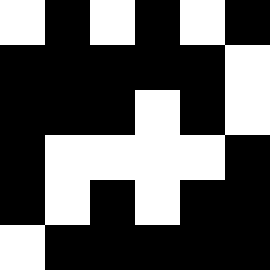[["white", "black", "white", "black", "white", "black"], ["black", "black", "black", "black", "black", "white"], ["black", "black", "black", "white", "black", "white"], ["black", "white", "white", "white", "white", "black"], ["black", "white", "black", "white", "black", "black"], ["white", "black", "black", "black", "black", "black"]]